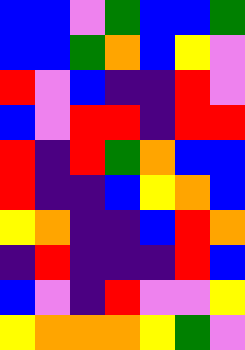[["blue", "blue", "violet", "green", "blue", "blue", "green"], ["blue", "blue", "green", "orange", "blue", "yellow", "violet"], ["red", "violet", "blue", "indigo", "indigo", "red", "violet"], ["blue", "violet", "red", "red", "indigo", "red", "red"], ["red", "indigo", "red", "green", "orange", "blue", "blue"], ["red", "indigo", "indigo", "blue", "yellow", "orange", "blue"], ["yellow", "orange", "indigo", "indigo", "blue", "red", "orange"], ["indigo", "red", "indigo", "indigo", "indigo", "red", "blue"], ["blue", "violet", "indigo", "red", "violet", "violet", "yellow"], ["yellow", "orange", "orange", "orange", "yellow", "green", "violet"]]